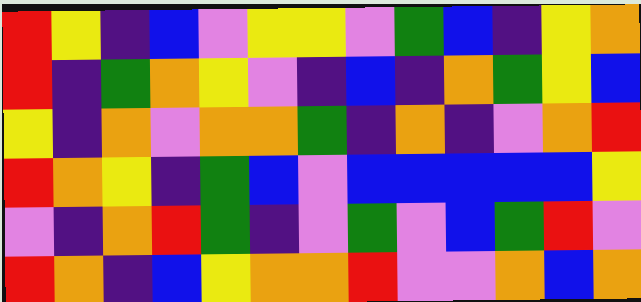[["red", "yellow", "indigo", "blue", "violet", "yellow", "yellow", "violet", "green", "blue", "indigo", "yellow", "orange"], ["red", "indigo", "green", "orange", "yellow", "violet", "indigo", "blue", "indigo", "orange", "green", "yellow", "blue"], ["yellow", "indigo", "orange", "violet", "orange", "orange", "green", "indigo", "orange", "indigo", "violet", "orange", "red"], ["red", "orange", "yellow", "indigo", "green", "blue", "violet", "blue", "blue", "blue", "blue", "blue", "yellow"], ["violet", "indigo", "orange", "red", "green", "indigo", "violet", "green", "violet", "blue", "green", "red", "violet"], ["red", "orange", "indigo", "blue", "yellow", "orange", "orange", "red", "violet", "violet", "orange", "blue", "orange"]]